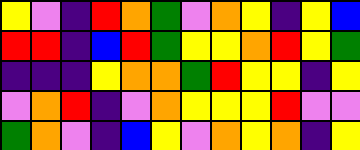[["yellow", "violet", "indigo", "red", "orange", "green", "violet", "orange", "yellow", "indigo", "yellow", "blue"], ["red", "red", "indigo", "blue", "red", "green", "yellow", "yellow", "orange", "red", "yellow", "green"], ["indigo", "indigo", "indigo", "yellow", "orange", "orange", "green", "red", "yellow", "yellow", "indigo", "yellow"], ["violet", "orange", "red", "indigo", "violet", "orange", "yellow", "yellow", "yellow", "red", "violet", "violet"], ["green", "orange", "violet", "indigo", "blue", "yellow", "violet", "orange", "yellow", "orange", "indigo", "yellow"]]